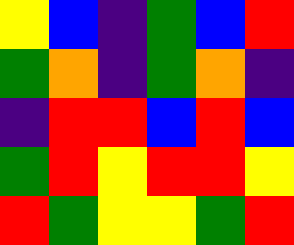[["yellow", "blue", "indigo", "green", "blue", "red"], ["green", "orange", "indigo", "green", "orange", "indigo"], ["indigo", "red", "red", "blue", "red", "blue"], ["green", "red", "yellow", "red", "red", "yellow"], ["red", "green", "yellow", "yellow", "green", "red"]]